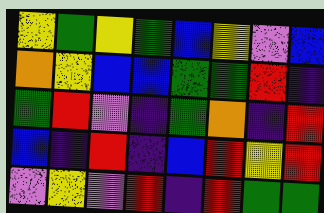[["yellow", "green", "yellow", "green", "blue", "yellow", "violet", "blue"], ["orange", "yellow", "blue", "blue", "green", "green", "red", "indigo"], ["green", "red", "violet", "indigo", "green", "orange", "indigo", "red"], ["blue", "indigo", "red", "indigo", "blue", "red", "yellow", "red"], ["violet", "yellow", "violet", "red", "indigo", "red", "green", "green"]]